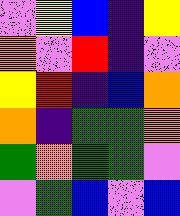[["violet", "yellow", "blue", "indigo", "yellow"], ["orange", "violet", "red", "indigo", "violet"], ["yellow", "red", "indigo", "blue", "orange"], ["orange", "indigo", "green", "green", "orange"], ["green", "orange", "green", "green", "violet"], ["violet", "green", "blue", "violet", "blue"]]